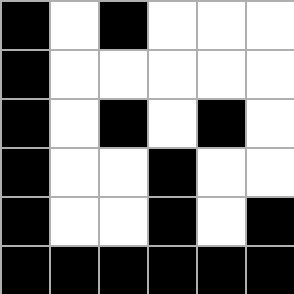[["black", "white", "black", "white", "white", "white"], ["black", "white", "white", "white", "white", "white"], ["black", "white", "black", "white", "black", "white"], ["black", "white", "white", "black", "white", "white"], ["black", "white", "white", "black", "white", "black"], ["black", "black", "black", "black", "black", "black"]]